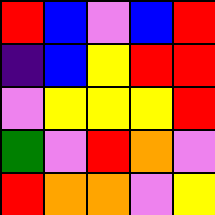[["red", "blue", "violet", "blue", "red"], ["indigo", "blue", "yellow", "red", "red"], ["violet", "yellow", "yellow", "yellow", "red"], ["green", "violet", "red", "orange", "violet"], ["red", "orange", "orange", "violet", "yellow"]]